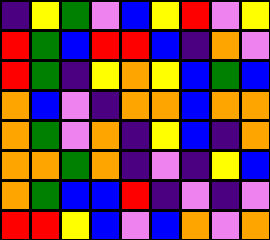[["indigo", "yellow", "green", "violet", "blue", "yellow", "red", "violet", "yellow"], ["red", "green", "blue", "red", "red", "blue", "indigo", "orange", "violet"], ["red", "green", "indigo", "yellow", "orange", "yellow", "blue", "green", "blue"], ["orange", "blue", "violet", "indigo", "orange", "orange", "blue", "orange", "orange"], ["orange", "green", "violet", "orange", "indigo", "yellow", "blue", "indigo", "orange"], ["orange", "orange", "green", "orange", "indigo", "violet", "indigo", "yellow", "blue"], ["orange", "green", "blue", "blue", "red", "indigo", "violet", "indigo", "violet"], ["red", "red", "yellow", "blue", "violet", "blue", "orange", "violet", "orange"]]